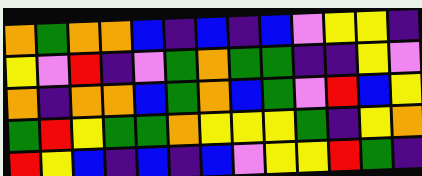[["orange", "green", "orange", "orange", "blue", "indigo", "blue", "indigo", "blue", "violet", "yellow", "yellow", "indigo"], ["yellow", "violet", "red", "indigo", "violet", "green", "orange", "green", "green", "indigo", "indigo", "yellow", "violet"], ["orange", "indigo", "orange", "orange", "blue", "green", "orange", "blue", "green", "violet", "red", "blue", "yellow"], ["green", "red", "yellow", "green", "green", "orange", "yellow", "yellow", "yellow", "green", "indigo", "yellow", "orange"], ["red", "yellow", "blue", "indigo", "blue", "indigo", "blue", "violet", "yellow", "yellow", "red", "green", "indigo"]]